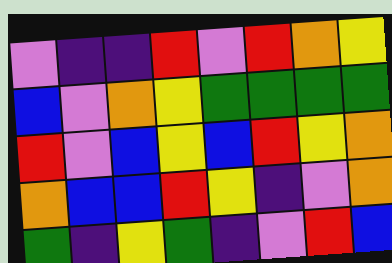[["violet", "indigo", "indigo", "red", "violet", "red", "orange", "yellow"], ["blue", "violet", "orange", "yellow", "green", "green", "green", "green"], ["red", "violet", "blue", "yellow", "blue", "red", "yellow", "orange"], ["orange", "blue", "blue", "red", "yellow", "indigo", "violet", "orange"], ["green", "indigo", "yellow", "green", "indigo", "violet", "red", "blue"]]